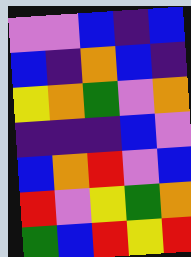[["violet", "violet", "blue", "indigo", "blue"], ["blue", "indigo", "orange", "blue", "indigo"], ["yellow", "orange", "green", "violet", "orange"], ["indigo", "indigo", "indigo", "blue", "violet"], ["blue", "orange", "red", "violet", "blue"], ["red", "violet", "yellow", "green", "orange"], ["green", "blue", "red", "yellow", "red"]]